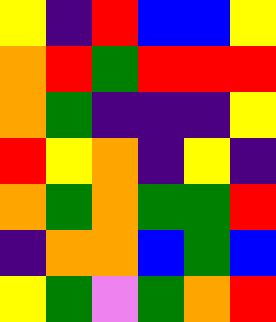[["yellow", "indigo", "red", "blue", "blue", "yellow"], ["orange", "red", "green", "red", "red", "red"], ["orange", "green", "indigo", "indigo", "indigo", "yellow"], ["red", "yellow", "orange", "indigo", "yellow", "indigo"], ["orange", "green", "orange", "green", "green", "red"], ["indigo", "orange", "orange", "blue", "green", "blue"], ["yellow", "green", "violet", "green", "orange", "red"]]